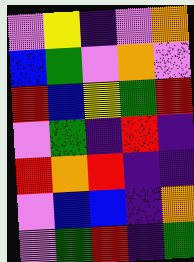[["violet", "yellow", "indigo", "violet", "orange"], ["blue", "green", "violet", "orange", "violet"], ["red", "blue", "yellow", "green", "red"], ["violet", "green", "indigo", "red", "indigo"], ["red", "orange", "red", "indigo", "indigo"], ["violet", "blue", "blue", "indigo", "orange"], ["violet", "green", "red", "indigo", "green"]]